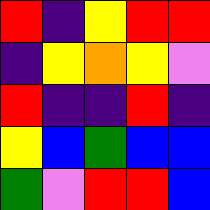[["red", "indigo", "yellow", "red", "red"], ["indigo", "yellow", "orange", "yellow", "violet"], ["red", "indigo", "indigo", "red", "indigo"], ["yellow", "blue", "green", "blue", "blue"], ["green", "violet", "red", "red", "blue"]]